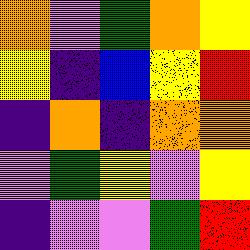[["orange", "violet", "green", "orange", "yellow"], ["yellow", "indigo", "blue", "yellow", "red"], ["indigo", "orange", "indigo", "orange", "orange"], ["violet", "green", "yellow", "violet", "yellow"], ["indigo", "violet", "violet", "green", "red"]]